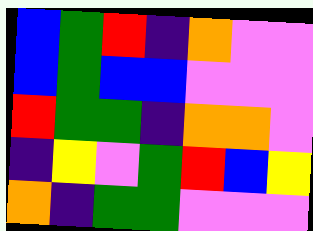[["blue", "green", "red", "indigo", "orange", "violet", "violet"], ["blue", "green", "blue", "blue", "violet", "violet", "violet"], ["red", "green", "green", "indigo", "orange", "orange", "violet"], ["indigo", "yellow", "violet", "green", "red", "blue", "yellow"], ["orange", "indigo", "green", "green", "violet", "violet", "violet"]]